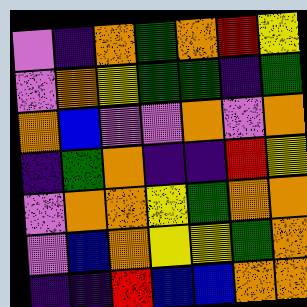[["violet", "indigo", "orange", "green", "orange", "red", "yellow"], ["violet", "orange", "yellow", "green", "green", "indigo", "green"], ["orange", "blue", "violet", "violet", "orange", "violet", "orange"], ["indigo", "green", "orange", "indigo", "indigo", "red", "yellow"], ["violet", "orange", "orange", "yellow", "green", "orange", "orange"], ["violet", "blue", "orange", "yellow", "yellow", "green", "orange"], ["indigo", "indigo", "red", "blue", "blue", "orange", "orange"]]